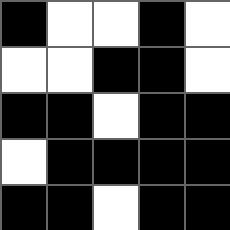[["black", "white", "white", "black", "white"], ["white", "white", "black", "black", "white"], ["black", "black", "white", "black", "black"], ["white", "black", "black", "black", "black"], ["black", "black", "white", "black", "black"]]